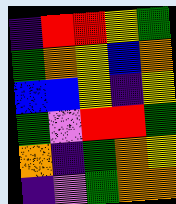[["indigo", "red", "red", "yellow", "green"], ["green", "orange", "yellow", "blue", "orange"], ["blue", "blue", "yellow", "indigo", "yellow"], ["green", "violet", "red", "red", "green"], ["orange", "indigo", "green", "orange", "yellow"], ["indigo", "violet", "green", "orange", "orange"]]